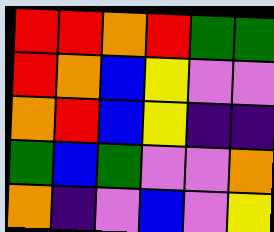[["red", "red", "orange", "red", "green", "green"], ["red", "orange", "blue", "yellow", "violet", "violet"], ["orange", "red", "blue", "yellow", "indigo", "indigo"], ["green", "blue", "green", "violet", "violet", "orange"], ["orange", "indigo", "violet", "blue", "violet", "yellow"]]